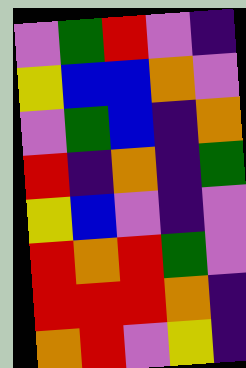[["violet", "green", "red", "violet", "indigo"], ["yellow", "blue", "blue", "orange", "violet"], ["violet", "green", "blue", "indigo", "orange"], ["red", "indigo", "orange", "indigo", "green"], ["yellow", "blue", "violet", "indigo", "violet"], ["red", "orange", "red", "green", "violet"], ["red", "red", "red", "orange", "indigo"], ["orange", "red", "violet", "yellow", "indigo"]]